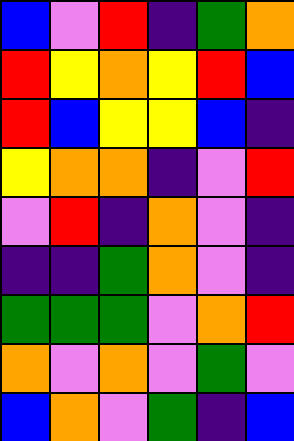[["blue", "violet", "red", "indigo", "green", "orange"], ["red", "yellow", "orange", "yellow", "red", "blue"], ["red", "blue", "yellow", "yellow", "blue", "indigo"], ["yellow", "orange", "orange", "indigo", "violet", "red"], ["violet", "red", "indigo", "orange", "violet", "indigo"], ["indigo", "indigo", "green", "orange", "violet", "indigo"], ["green", "green", "green", "violet", "orange", "red"], ["orange", "violet", "orange", "violet", "green", "violet"], ["blue", "orange", "violet", "green", "indigo", "blue"]]